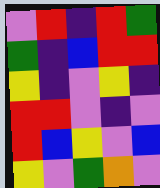[["violet", "red", "indigo", "red", "green"], ["green", "indigo", "blue", "red", "red"], ["yellow", "indigo", "violet", "yellow", "indigo"], ["red", "red", "violet", "indigo", "violet"], ["red", "blue", "yellow", "violet", "blue"], ["yellow", "violet", "green", "orange", "violet"]]